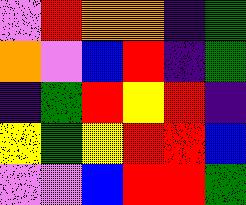[["violet", "red", "orange", "orange", "indigo", "green"], ["orange", "violet", "blue", "red", "indigo", "green"], ["indigo", "green", "red", "yellow", "red", "indigo"], ["yellow", "green", "yellow", "red", "red", "blue"], ["violet", "violet", "blue", "red", "red", "green"]]